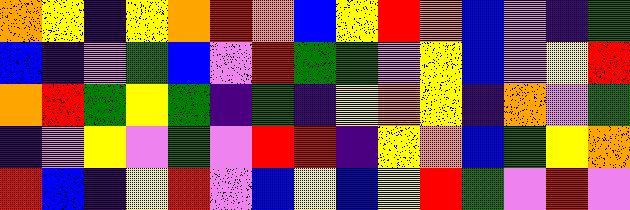[["orange", "yellow", "indigo", "yellow", "orange", "red", "orange", "blue", "yellow", "red", "orange", "blue", "violet", "indigo", "green"], ["blue", "indigo", "violet", "green", "blue", "violet", "red", "green", "green", "violet", "yellow", "blue", "violet", "yellow", "red"], ["orange", "red", "green", "yellow", "green", "indigo", "green", "indigo", "yellow", "orange", "yellow", "indigo", "orange", "violet", "green"], ["indigo", "violet", "yellow", "violet", "green", "violet", "red", "red", "indigo", "yellow", "orange", "blue", "green", "yellow", "orange"], ["red", "blue", "indigo", "yellow", "red", "violet", "blue", "yellow", "blue", "yellow", "red", "green", "violet", "red", "violet"]]